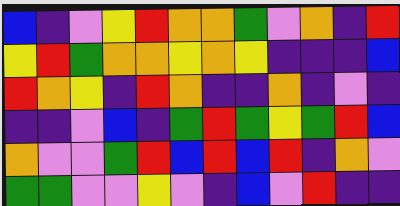[["blue", "indigo", "violet", "yellow", "red", "orange", "orange", "green", "violet", "orange", "indigo", "red"], ["yellow", "red", "green", "orange", "orange", "yellow", "orange", "yellow", "indigo", "indigo", "indigo", "blue"], ["red", "orange", "yellow", "indigo", "red", "orange", "indigo", "indigo", "orange", "indigo", "violet", "indigo"], ["indigo", "indigo", "violet", "blue", "indigo", "green", "red", "green", "yellow", "green", "red", "blue"], ["orange", "violet", "violet", "green", "red", "blue", "red", "blue", "red", "indigo", "orange", "violet"], ["green", "green", "violet", "violet", "yellow", "violet", "indigo", "blue", "violet", "red", "indigo", "indigo"]]